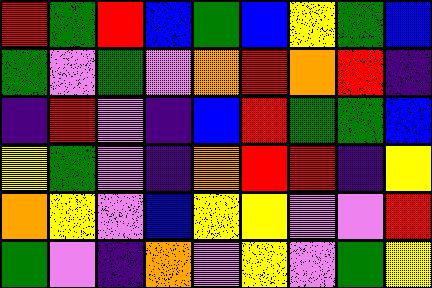[["red", "green", "red", "blue", "green", "blue", "yellow", "green", "blue"], ["green", "violet", "green", "violet", "orange", "red", "orange", "red", "indigo"], ["indigo", "red", "violet", "indigo", "blue", "red", "green", "green", "blue"], ["yellow", "green", "violet", "indigo", "orange", "red", "red", "indigo", "yellow"], ["orange", "yellow", "violet", "blue", "yellow", "yellow", "violet", "violet", "red"], ["green", "violet", "indigo", "orange", "violet", "yellow", "violet", "green", "yellow"]]